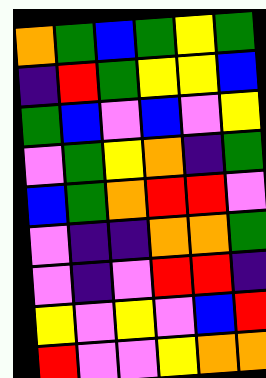[["orange", "green", "blue", "green", "yellow", "green"], ["indigo", "red", "green", "yellow", "yellow", "blue"], ["green", "blue", "violet", "blue", "violet", "yellow"], ["violet", "green", "yellow", "orange", "indigo", "green"], ["blue", "green", "orange", "red", "red", "violet"], ["violet", "indigo", "indigo", "orange", "orange", "green"], ["violet", "indigo", "violet", "red", "red", "indigo"], ["yellow", "violet", "yellow", "violet", "blue", "red"], ["red", "violet", "violet", "yellow", "orange", "orange"]]